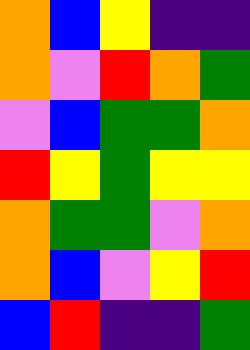[["orange", "blue", "yellow", "indigo", "indigo"], ["orange", "violet", "red", "orange", "green"], ["violet", "blue", "green", "green", "orange"], ["red", "yellow", "green", "yellow", "yellow"], ["orange", "green", "green", "violet", "orange"], ["orange", "blue", "violet", "yellow", "red"], ["blue", "red", "indigo", "indigo", "green"]]